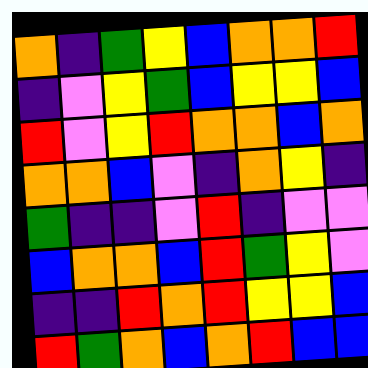[["orange", "indigo", "green", "yellow", "blue", "orange", "orange", "red"], ["indigo", "violet", "yellow", "green", "blue", "yellow", "yellow", "blue"], ["red", "violet", "yellow", "red", "orange", "orange", "blue", "orange"], ["orange", "orange", "blue", "violet", "indigo", "orange", "yellow", "indigo"], ["green", "indigo", "indigo", "violet", "red", "indigo", "violet", "violet"], ["blue", "orange", "orange", "blue", "red", "green", "yellow", "violet"], ["indigo", "indigo", "red", "orange", "red", "yellow", "yellow", "blue"], ["red", "green", "orange", "blue", "orange", "red", "blue", "blue"]]